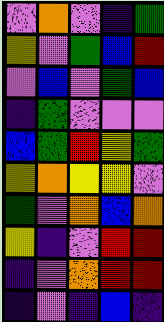[["violet", "orange", "violet", "indigo", "green"], ["yellow", "violet", "green", "blue", "red"], ["violet", "blue", "violet", "green", "blue"], ["indigo", "green", "violet", "violet", "violet"], ["blue", "green", "red", "yellow", "green"], ["yellow", "orange", "yellow", "yellow", "violet"], ["green", "violet", "orange", "blue", "orange"], ["yellow", "indigo", "violet", "red", "red"], ["indigo", "violet", "orange", "red", "red"], ["indigo", "violet", "indigo", "blue", "indigo"]]